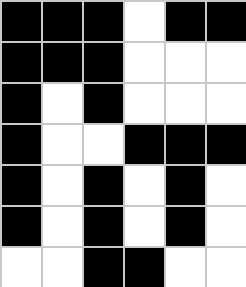[["black", "black", "black", "white", "black", "black"], ["black", "black", "black", "white", "white", "white"], ["black", "white", "black", "white", "white", "white"], ["black", "white", "white", "black", "black", "black"], ["black", "white", "black", "white", "black", "white"], ["black", "white", "black", "white", "black", "white"], ["white", "white", "black", "black", "white", "white"]]